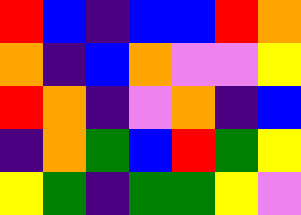[["red", "blue", "indigo", "blue", "blue", "red", "orange"], ["orange", "indigo", "blue", "orange", "violet", "violet", "yellow"], ["red", "orange", "indigo", "violet", "orange", "indigo", "blue"], ["indigo", "orange", "green", "blue", "red", "green", "yellow"], ["yellow", "green", "indigo", "green", "green", "yellow", "violet"]]